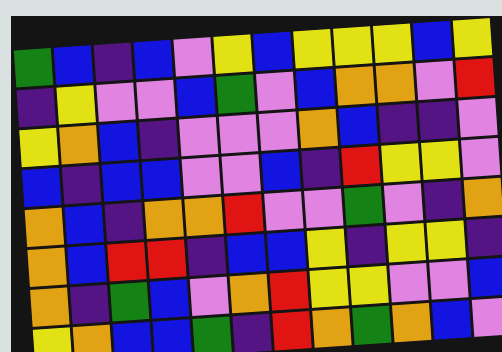[["green", "blue", "indigo", "blue", "violet", "yellow", "blue", "yellow", "yellow", "yellow", "blue", "yellow"], ["indigo", "yellow", "violet", "violet", "blue", "green", "violet", "blue", "orange", "orange", "violet", "red"], ["yellow", "orange", "blue", "indigo", "violet", "violet", "violet", "orange", "blue", "indigo", "indigo", "violet"], ["blue", "indigo", "blue", "blue", "violet", "violet", "blue", "indigo", "red", "yellow", "yellow", "violet"], ["orange", "blue", "indigo", "orange", "orange", "red", "violet", "violet", "green", "violet", "indigo", "orange"], ["orange", "blue", "red", "red", "indigo", "blue", "blue", "yellow", "indigo", "yellow", "yellow", "indigo"], ["orange", "indigo", "green", "blue", "violet", "orange", "red", "yellow", "yellow", "violet", "violet", "blue"], ["yellow", "orange", "blue", "blue", "green", "indigo", "red", "orange", "green", "orange", "blue", "violet"]]